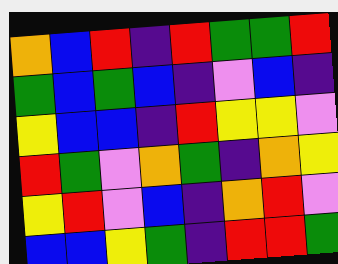[["orange", "blue", "red", "indigo", "red", "green", "green", "red"], ["green", "blue", "green", "blue", "indigo", "violet", "blue", "indigo"], ["yellow", "blue", "blue", "indigo", "red", "yellow", "yellow", "violet"], ["red", "green", "violet", "orange", "green", "indigo", "orange", "yellow"], ["yellow", "red", "violet", "blue", "indigo", "orange", "red", "violet"], ["blue", "blue", "yellow", "green", "indigo", "red", "red", "green"]]